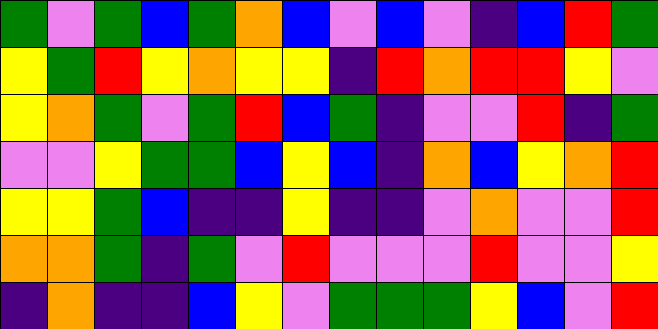[["green", "violet", "green", "blue", "green", "orange", "blue", "violet", "blue", "violet", "indigo", "blue", "red", "green"], ["yellow", "green", "red", "yellow", "orange", "yellow", "yellow", "indigo", "red", "orange", "red", "red", "yellow", "violet"], ["yellow", "orange", "green", "violet", "green", "red", "blue", "green", "indigo", "violet", "violet", "red", "indigo", "green"], ["violet", "violet", "yellow", "green", "green", "blue", "yellow", "blue", "indigo", "orange", "blue", "yellow", "orange", "red"], ["yellow", "yellow", "green", "blue", "indigo", "indigo", "yellow", "indigo", "indigo", "violet", "orange", "violet", "violet", "red"], ["orange", "orange", "green", "indigo", "green", "violet", "red", "violet", "violet", "violet", "red", "violet", "violet", "yellow"], ["indigo", "orange", "indigo", "indigo", "blue", "yellow", "violet", "green", "green", "green", "yellow", "blue", "violet", "red"]]